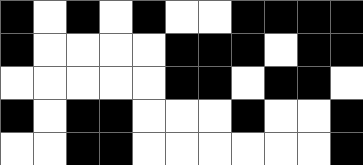[["black", "white", "black", "white", "black", "white", "white", "black", "black", "black", "black"], ["black", "white", "white", "white", "white", "black", "black", "black", "white", "black", "black"], ["white", "white", "white", "white", "white", "black", "black", "white", "black", "black", "white"], ["black", "white", "black", "black", "white", "white", "white", "black", "white", "white", "black"], ["white", "white", "black", "black", "white", "white", "white", "white", "white", "white", "black"]]